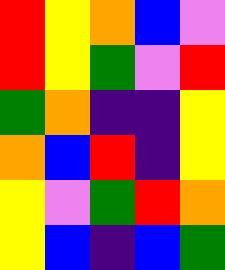[["red", "yellow", "orange", "blue", "violet"], ["red", "yellow", "green", "violet", "red"], ["green", "orange", "indigo", "indigo", "yellow"], ["orange", "blue", "red", "indigo", "yellow"], ["yellow", "violet", "green", "red", "orange"], ["yellow", "blue", "indigo", "blue", "green"]]